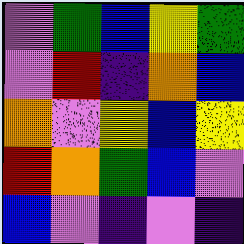[["violet", "green", "blue", "yellow", "green"], ["violet", "red", "indigo", "orange", "blue"], ["orange", "violet", "yellow", "blue", "yellow"], ["red", "orange", "green", "blue", "violet"], ["blue", "violet", "indigo", "violet", "indigo"]]